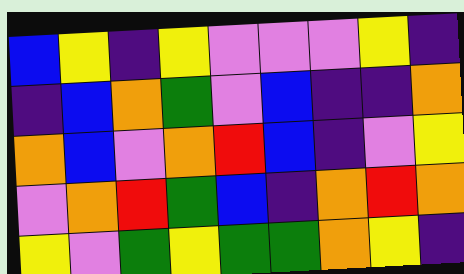[["blue", "yellow", "indigo", "yellow", "violet", "violet", "violet", "yellow", "indigo"], ["indigo", "blue", "orange", "green", "violet", "blue", "indigo", "indigo", "orange"], ["orange", "blue", "violet", "orange", "red", "blue", "indigo", "violet", "yellow"], ["violet", "orange", "red", "green", "blue", "indigo", "orange", "red", "orange"], ["yellow", "violet", "green", "yellow", "green", "green", "orange", "yellow", "indigo"]]